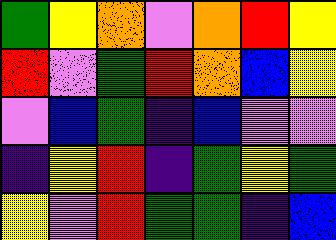[["green", "yellow", "orange", "violet", "orange", "red", "yellow"], ["red", "violet", "green", "red", "orange", "blue", "yellow"], ["violet", "blue", "green", "indigo", "blue", "violet", "violet"], ["indigo", "yellow", "red", "indigo", "green", "yellow", "green"], ["yellow", "violet", "red", "green", "green", "indigo", "blue"]]